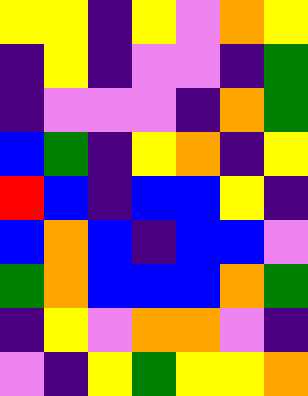[["yellow", "yellow", "indigo", "yellow", "violet", "orange", "yellow"], ["indigo", "yellow", "indigo", "violet", "violet", "indigo", "green"], ["indigo", "violet", "violet", "violet", "indigo", "orange", "green"], ["blue", "green", "indigo", "yellow", "orange", "indigo", "yellow"], ["red", "blue", "indigo", "blue", "blue", "yellow", "indigo"], ["blue", "orange", "blue", "indigo", "blue", "blue", "violet"], ["green", "orange", "blue", "blue", "blue", "orange", "green"], ["indigo", "yellow", "violet", "orange", "orange", "violet", "indigo"], ["violet", "indigo", "yellow", "green", "yellow", "yellow", "orange"]]